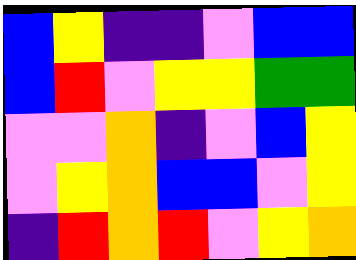[["blue", "yellow", "indigo", "indigo", "violet", "blue", "blue"], ["blue", "red", "violet", "yellow", "yellow", "green", "green"], ["violet", "violet", "orange", "indigo", "violet", "blue", "yellow"], ["violet", "yellow", "orange", "blue", "blue", "violet", "yellow"], ["indigo", "red", "orange", "red", "violet", "yellow", "orange"]]